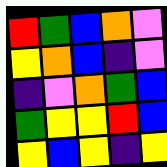[["red", "green", "blue", "orange", "violet"], ["yellow", "orange", "blue", "indigo", "violet"], ["indigo", "violet", "orange", "green", "blue"], ["green", "yellow", "yellow", "red", "blue"], ["yellow", "blue", "yellow", "indigo", "yellow"]]